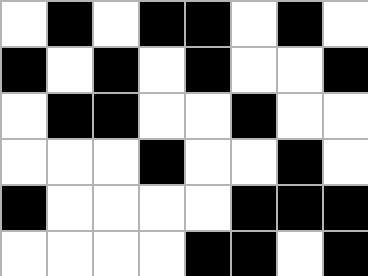[["white", "black", "white", "black", "black", "white", "black", "white"], ["black", "white", "black", "white", "black", "white", "white", "black"], ["white", "black", "black", "white", "white", "black", "white", "white"], ["white", "white", "white", "black", "white", "white", "black", "white"], ["black", "white", "white", "white", "white", "black", "black", "black"], ["white", "white", "white", "white", "black", "black", "white", "black"]]